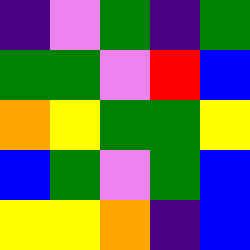[["indigo", "violet", "green", "indigo", "green"], ["green", "green", "violet", "red", "blue"], ["orange", "yellow", "green", "green", "yellow"], ["blue", "green", "violet", "green", "blue"], ["yellow", "yellow", "orange", "indigo", "blue"]]